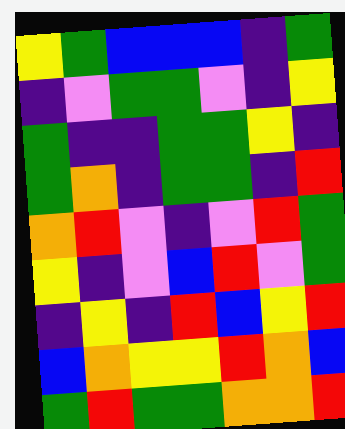[["yellow", "green", "blue", "blue", "blue", "indigo", "green"], ["indigo", "violet", "green", "green", "violet", "indigo", "yellow"], ["green", "indigo", "indigo", "green", "green", "yellow", "indigo"], ["green", "orange", "indigo", "green", "green", "indigo", "red"], ["orange", "red", "violet", "indigo", "violet", "red", "green"], ["yellow", "indigo", "violet", "blue", "red", "violet", "green"], ["indigo", "yellow", "indigo", "red", "blue", "yellow", "red"], ["blue", "orange", "yellow", "yellow", "red", "orange", "blue"], ["green", "red", "green", "green", "orange", "orange", "red"]]